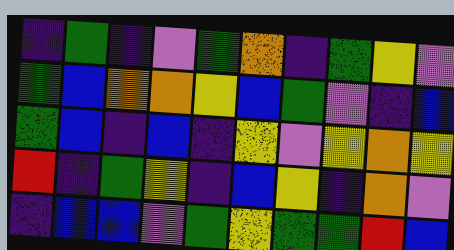[["indigo", "green", "indigo", "violet", "green", "orange", "indigo", "green", "yellow", "violet"], ["green", "blue", "orange", "orange", "yellow", "blue", "green", "violet", "indigo", "blue"], ["green", "blue", "indigo", "blue", "indigo", "yellow", "violet", "yellow", "orange", "yellow"], ["red", "indigo", "green", "yellow", "indigo", "blue", "yellow", "indigo", "orange", "violet"], ["indigo", "blue", "blue", "violet", "green", "yellow", "green", "green", "red", "blue"]]